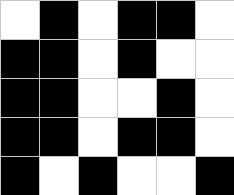[["white", "black", "white", "black", "black", "white"], ["black", "black", "white", "black", "white", "white"], ["black", "black", "white", "white", "black", "white"], ["black", "black", "white", "black", "black", "white"], ["black", "white", "black", "white", "white", "black"]]